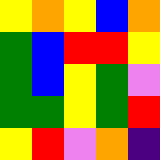[["yellow", "orange", "yellow", "blue", "orange"], ["green", "blue", "red", "red", "yellow"], ["green", "blue", "yellow", "green", "violet"], ["green", "green", "yellow", "green", "red"], ["yellow", "red", "violet", "orange", "indigo"]]